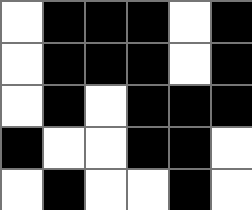[["white", "black", "black", "black", "white", "black"], ["white", "black", "black", "black", "white", "black"], ["white", "black", "white", "black", "black", "black"], ["black", "white", "white", "black", "black", "white"], ["white", "black", "white", "white", "black", "white"]]